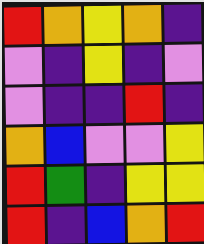[["red", "orange", "yellow", "orange", "indigo"], ["violet", "indigo", "yellow", "indigo", "violet"], ["violet", "indigo", "indigo", "red", "indigo"], ["orange", "blue", "violet", "violet", "yellow"], ["red", "green", "indigo", "yellow", "yellow"], ["red", "indigo", "blue", "orange", "red"]]